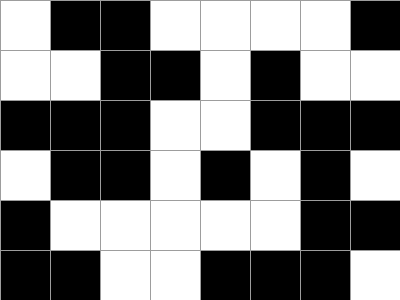[["white", "black", "black", "white", "white", "white", "white", "black"], ["white", "white", "black", "black", "white", "black", "white", "white"], ["black", "black", "black", "white", "white", "black", "black", "black"], ["white", "black", "black", "white", "black", "white", "black", "white"], ["black", "white", "white", "white", "white", "white", "black", "black"], ["black", "black", "white", "white", "black", "black", "black", "white"]]